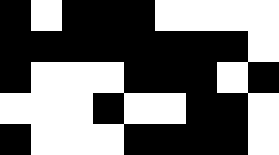[["black", "white", "black", "black", "black", "white", "white", "white", "white"], ["black", "black", "black", "black", "black", "black", "black", "black", "white"], ["black", "white", "white", "white", "black", "black", "black", "white", "black"], ["white", "white", "white", "black", "white", "white", "black", "black", "white"], ["black", "white", "white", "white", "black", "black", "black", "black", "white"]]